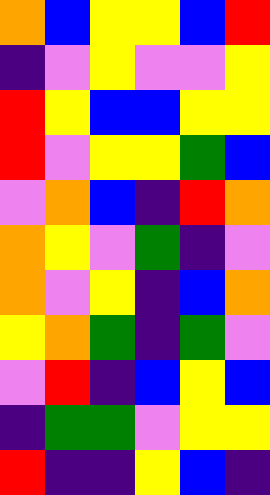[["orange", "blue", "yellow", "yellow", "blue", "red"], ["indigo", "violet", "yellow", "violet", "violet", "yellow"], ["red", "yellow", "blue", "blue", "yellow", "yellow"], ["red", "violet", "yellow", "yellow", "green", "blue"], ["violet", "orange", "blue", "indigo", "red", "orange"], ["orange", "yellow", "violet", "green", "indigo", "violet"], ["orange", "violet", "yellow", "indigo", "blue", "orange"], ["yellow", "orange", "green", "indigo", "green", "violet"], ["violet", "red", "indigo", "blue", "yellow", "blue"], ["indigo", "green", "green", "violet", "yellow", "yellow"], ["red", "indigo", "indigo", "yellow", "blue", "indigo"]]